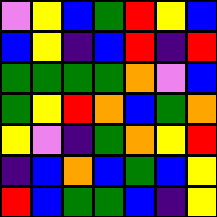[["violet", "yellow", "blue", "green", "red", "yellow", "blue"], ["blue", "yellow", "indigo", "blue", "red", "indigo", "red"], ["green", "green", "green", "green", "orange", "violet", "blue"], ["green", "yellow", "red", "orange", "blue", "green", "orange"], ["yellow", "violet", "indigo", "green", "orange", "yellow", "red"], ["indigo", "blue", "orange", "blue", "green", "blue", "yellow"], ["red", "blue", "green", "green", "blue", "indigo", "yellow"]]